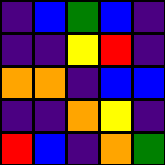[["indigo", "blue", "green", "blue", "indigo"], ["indigo", "indigo", "yellow", "red", "indigo"], ["orange", "orange", "indigo", "blue", "blue"], ["indigo", "indigo", "orange", "yellow", "indigo"], ["red", "blue", "indigo", "orange", "green"]]